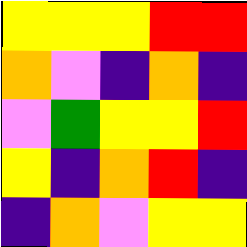[["yellow", "yellow", "yellow", "red", "red"], ["orange", "violet", "indigo", "orange", "indigo"], ["violet", "green", "yellow", "yellow", "red"], ["yellow", "indigo", "orange", "red", "indigo"], ["indigo", "orange", "violet", "yellow", "yellow"]]